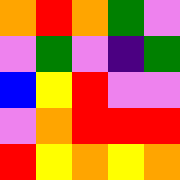[["orange", "red", "orange", "green", "violet"], ["violet", "green", "violet", "indigo", "green"], ["blue", "yellow", "red", "violet", "violet"], ["violet", "orange", "red", "red", "red"], ["red", "yellow", "orange", "yellow", "orange"]]